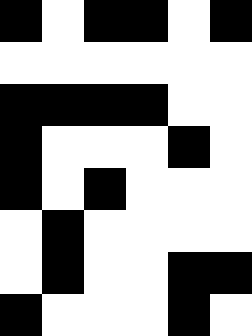[["black", "white", "black", "black", "white", "black"], ["white", "white", "white", "white", "white", "white"], ["black", "black", "black", "black", "white", "white"], ["black", "white", "white", "white", "black", "white"], ["black", "white", "black", "white", "white", "white"], ["white", "black", "white", "white", "white", "white"], ["white", "black", "white", "white", "black", "black"], ["black", "white", "white", "white", "black", "white"]]